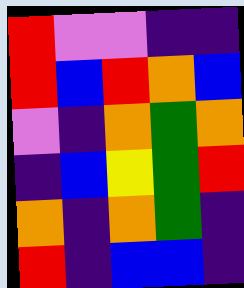[["red", "violet", "violet", "indigo", "indigo"], ["red", "blue", "red", "orange", "blue"], ["violet", "indigo", "orange", "green", "orange"], ["indigo", "blue", "yellow", "green", "red"], ["orange", "indigo", "orange", "green", "indigo"], ["red", "indigo", "blue", "blue", "indigo"]]